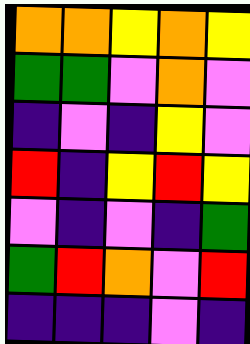[["orange", "orange", "yellow", "orange", "yellow"], ["green", "green", "violet", "orange", "violet"], ["indigo", "violet", "indigo", "yellow", "violet"], ["red", "indigo", "yellow", "red", "yellow"], ["violet", "indigo", "violet", "indigo", "green"], ["green", "red", "orange", "violet", "red"], ["indigo", "indigo", "indigo", "violet", "indigo"]]